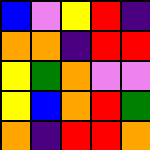[["blue", "violet", "yellow", "red", "indigo"], ["orange", "orange", "indigo", "red", "red"], ["yellow", "green", "orange", "violet", "violet"], ["yellow", "blue", "orange", "red", "green"], ["orange", "indigo", "red", "red", "orange"]]